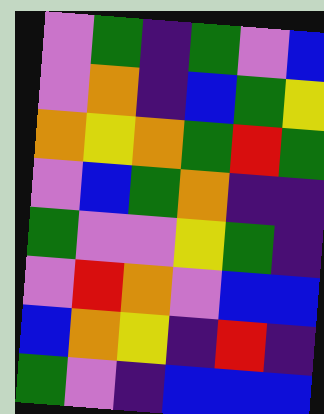[["violet", "green", "indigo", "green", "violet", "blue"], ["violet", "orange", "indigo", "blue", "green", "yellow"], ["orange", "yellow", "orange", "green", "red", "green"], ["violet", "blue", "green", "orange", "indigo", "indigo"], ["green", "violet", "violet", "yellow", "green", "indigo"], ["violet", "red", "orange", "violet", "blue", "blue"], ["blue", "orange", "yellow", "indigo", "red", "indigo"], ["green", "violet", "indigo", "blue", "blue", "blue"]]